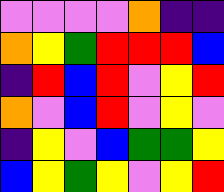[["violet", "violet", "violet", "violet", "orange", "indigo", "indigo"], ["orange", "yellow", "green", "red", "red", "red", "blue"], ["indigo", "red", "blue", "red", "violet", "yellow", "red"], ["orange", "violet", "blue", "red", "violet", "yellow", "violet"], ["indigo", "yellow", "violet", "blue", "green", "green", "yellow"], ["blue", "yellow", "green", "yellow", "violet", "yellow", "red"]]